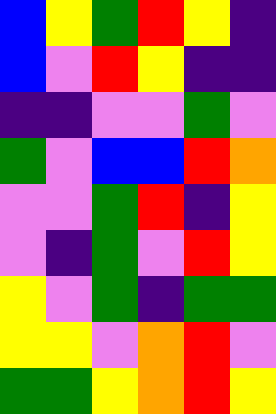[["blue", "yellow", "green", "red", "yellow", "indigo"], ["blue", "violet", "red", "yellow", "indigo", "indigo"], ["indigo", "indigo", "violet", "violet", "green", "violet"], ["green", "violet", "blue", "blue", "red", "orange"], ["violet", "violet", "green", "red", "indigo", "yellow"], ["violet", "indigo", "green", "violet", "red", "yellow"], ["yellow", "violet", "green", "indigo", "green", "green"], ["yellow", "yellow", "violet", "orange", "red", "violet"], ["green", "green", "yellow", "orange", "red", "yellow"]]